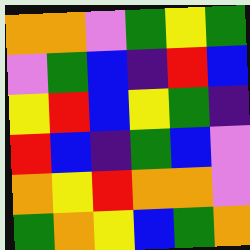[["orange", "orange", "violet", "green", "yellow", "green"], ["violet", "green", "blue", "indigo", "red", "blue"], ["yellow", "red", "blue", "yellow", "green", "indigo"], ["red", "blue", "indigo", "green", "blue", "violet"], ["orange", "yellow", "red", "orange", "orange", "violet"], ["green", "orange", "yellow", "blue", "green", "orange"]]